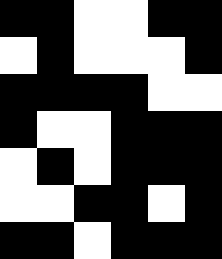[["black", "black", "white", "white", "black", "black"], ["white", "black", "white", "white", "white", "black"], ["black", "black", "black", "black", "white", "white"], ["black", "white", "white", "black", "black", "black"], ["white", "black", "white", "black", "black", "black"], ["white", "white", "black", "black", "white", "black"], ["black", "black", "white", "black", "black", "black"]]